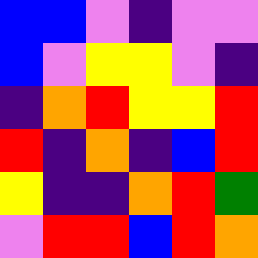[["blue", "blue", "violet", "indigo", "violet", "violet"], ["blue", "violet", "yellow", "yellow", "violet", "indigo"], ["indigo", "orange", "red", "yellow", "yellow", "red"], ["red", "indigo", "orange", "indigo", "blue", "red"], ["yellow", "indigo", "indigo", "orange", "red", "green"], ["violet", "red", "red", "blue", "red", "orange"]]